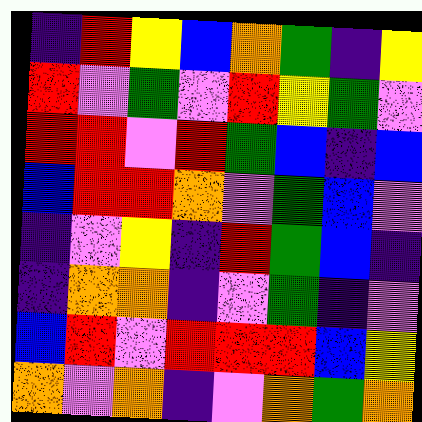[["indigo", "red", "yellow", "blue", "orange", "green", "indigo", "yellow"], ["red", "violet", "green", "violet", "red", "yellow", "green", "violet"], ["red", "red", "violet", "red", "green", "blue", "indigo", "blue"], ["blue", "red", "red", "orange", "violet", "green", "blue", "violet"], ["indigo", "violet", "yellow", "indigo", "red", "green", "blue", "indigo"], ["indigo", "orange", "orange", "indigo", "violet", "green", "indigo", "violet"], ["blue", "red", "violet", "red", "red", "red", "blue", "yellow"], ["orange", "violet", "orange", "indigo", "violet", "orange", "green", "orange"]]